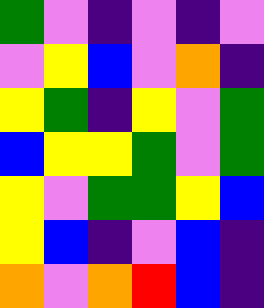[["green", "violet", "indigo", "violet", "indigo", "violet"], ["violet", "yellow", "blue", "violet", "orange", "indigo"], ["yellow", "green", "indigo", "yellow", "violet", "green"], ["blue", "yellow", "yellow", "green", "violet", "green"], ["yellow", "violet", "green", "green", "yellow", "blue"], ["yellow", "blue", "indigo", "violet", "blue", "indigo"], ["orange", "violet", "orange", "red", "blue", "indigo"]]